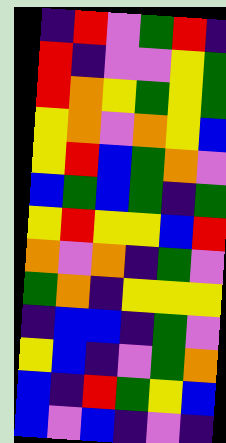[["indigo", "red", "violet", "green", "red", "indigo"], ["red", "indigo", "violet", "violet", "yellow", "green"], ["red", "orange", "yellow", "green", "yellow", "green"], ["yellow", "orange", "violet", "orange", "yellow", "blue"], ["yellow", "red", "blue", "green", "orange", "violet"], ["blue", "green", "blue", "green", "indigo", "green"], ["yellow", "red", "yellow", "yellow", "blue", "red"], ["orange", "violet", "orange", "indigo", "green", "violet"], ["green", "orange", "indigo", "yellow", "yellow", "yellow"], ["indigo", "blue", "blue", "indigo", "green", "violet"], ["yellow", "blue", "indigo", "violet", "green", "orange"], ["blue", "indigo", "red", "green", "yellow", "blue"], ["blue", "violet", "blue", "indigo", "violet", "indigo"]]